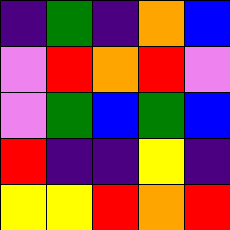[["indigo", "green", "indigo", "orange", "blue"], ["violet", "red", "orange", "red", "violet"], ["violet", "green", "blue", "green", "blue"], ["red", "indigo", "indigo", "yellow", "indigo"], ["yellow", "yellow", "red", "orange", "red"]]